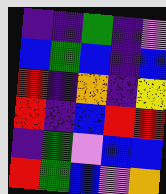[["indigo", "indigo", "green", "indigo", "violet"], ["blue", "green", "blue", "indigo", "blue"], ["red", "indigo", "orange", "indigo", "yellow"], ["red", "indigo", "blue", "red", "red"], ["indigo", "green", "violet", "blue", "blue"], ["red", "green", "blue", "violet", "orange"]]